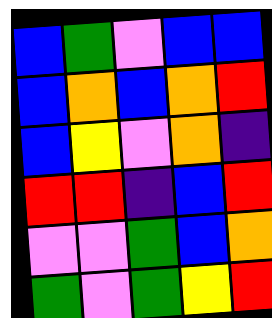[["blue", "green", "violet", "blue", "blue"], ["blue", "orange", "blue", "orange", "red"], ["blue", "yellow", "violet", "orange", "indigo"], ["red", "red", "indigo", "blue", "red"], ["violet", "violet", "green", "blue", "orange"], ["green", "violet", "green", "yellow", "red"]]